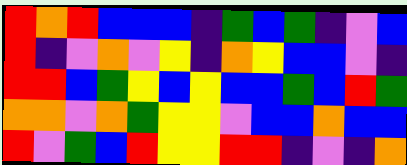[["red", "orange", "red", "blue", "blue", "blue", "indigo", "green", "blue", "green", "indigo", "violet", "blue"], ["red", "indigo", "violet", "orange", "violet", "yellow", "indigo", "orange", "yellow", "blue", "blue", "violet", "indigo"], ["red", "red", "blue", "green", "yellow", "blue", "yellow", "blue", "blue", "green", "blue", "red", "green"], ["orange", "orange", "violet", "orange", "green", "yellow", "yellow", "violet", "blue", "blue", "orange", "blue", "blue"], ["red", "violet", "green", "blue", "red", "yellow", "yellow", "red", "red", "indigo", "violet", "indigo", "orange"]]